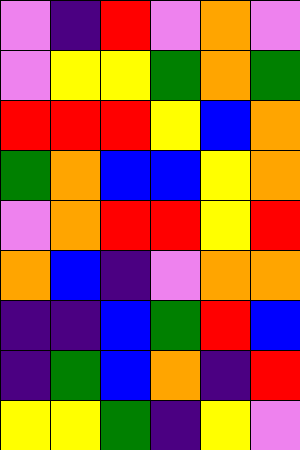[["violet", "indigo", "red", "violet", "orange", "violet"], ["violet", "yellow", "yellow", "green", "orange", "green"], ["red", "red", "red", "yellow", "blue", "orange"], ["green", "orange", "blue", "blue", "yellow", "orange"], ["violet", "orange", "red", "red", "yellow", "red"], ["orange", "blue", "indigo", "violet", "orange", "orange"], ["indigo", "indigo", "blue", "green", "red", "blue"], ["indigo", "green", "blue", "orange", "indigo", "red"], ["yellow", "yellow", "green", "indigo", "yellow", "violet"]]